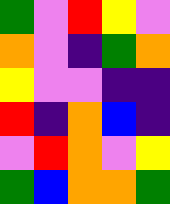[["green", "violet", "red", "yellow", "violet"], ["orange", "violet", "indigo", "green", "orange"], ["yellow", "violet", "violet", "indigo", "indigo"], ["red", "indigo", "orange", "blue", "indigo"], ["violet", "red", "orange", "violet", "yellow"], ["green", "blue", "orange", "orange", "green"]]